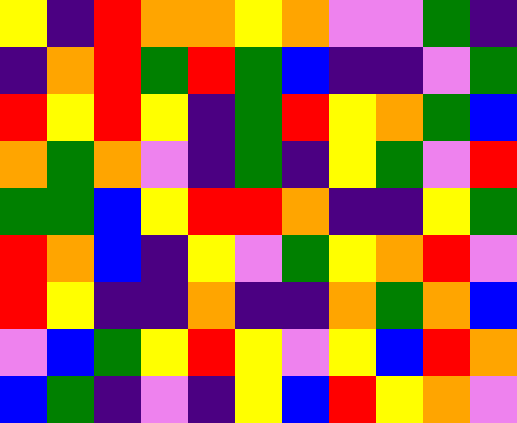[["yellow", "indigo", "red", "orange", "orange", "yellow", "orange", "violet", "violet", "green", "indigo"], ["indigo", "orange", "red", "green", "red", "green", "blue", "indigo", "indigo", "violet", "green"], ["red", "yellow", "red", "yellow", "indigo", "green", "red", "yellow", "orange", "green", "blue"], ["orange", "green", "orange", "violet", "indigo", "green", "indigo", "yellow", "green", "violet", "red"], ["green", "green", "blue", "yellow", "red", "red", "orange", "indigo", "indigo", "yellow", "green"], ["red", "orange", "blue", "indigo", "yellow", "violet", "green", "yellow", "orange", "red", "violet"], ["red", "yellow", "indigo", "indigo", "orange", "indigo", "indigo", "orange", "green", "orange", "blue"], ["violet", "blue", "green", "yellow", "red", "yellow", "violet", "yellow", "blue", "red", "orange"], ["blue", "green", "indigo", "violet", "indigo", "yellow", "blue", "red", "yellow", "orange", "violet"]]